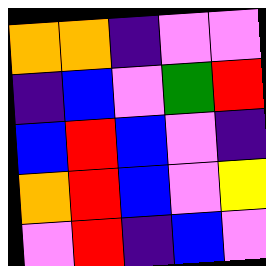[["orange", "orange", "indigo", "violet", "violet"], ["indigo", "blue", "violet", "green", "red"], ["blue", "red", "blue", "violet", "indigo"], ["orange", "red", "blue", "violet", "yellow"], ["violet", "red", "indigo", "blue", "violet"]]